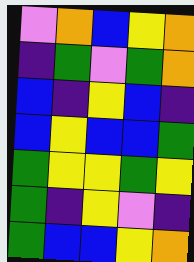[["violet", "orange", "blue", "yellow", "orange"], ["indigo", "green", "violet", "green", "orange"], ["blue", "indigo", "yellow", "blue", "indigo"], ["blue", "yellow", "blue", "blue", "green"], ["green", "yellow", "yellow", "green", "yellow"], ["green", "indigo", "yellow", "violet", "indigo"], ["green", "blue", "blue", "yellow", "orange"]]